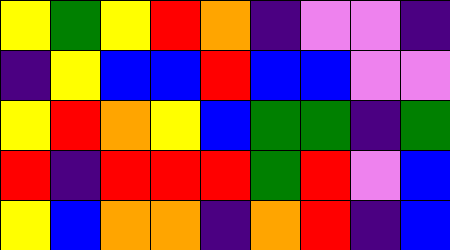[["yellow", "green", "yellow", "red", "orange", "indigo", "violet", "violet", "indigo"], ["indigo", "yellow", "blue", "blue", "red", "blue", "blue", "violet", "violet"], ["yellow", "red", "orange", "yellow", "blue", "green", "green", "indigo", "green"], ["red", "indigo", "red", "red", "red", "green", "red", "violet", "blue"], ["yellow", "blue", "orange", "orange", "indigo", "orange", "red", "indigo", "blue"]]